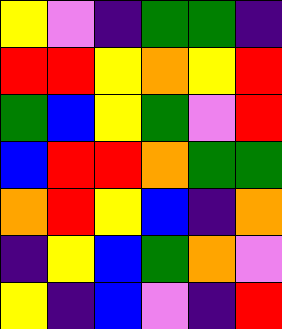[["yellow", "violet", "indigo", "green", "green", "indigo"], ["red", "red", "yellow", "orange", "yellow", "red"], ["green", "blue", "yellow", "green", "violet", "red"], ["blue", "red", "red", "orange", "green", "green"], ["orange", "red", "yellow", "blue", "indigo", "orange"], ["indigo", "yellow", "blue", "green", "orange", "violet"], ["yellow", "indigo", "blue", "violet", "indigo", "red"]]